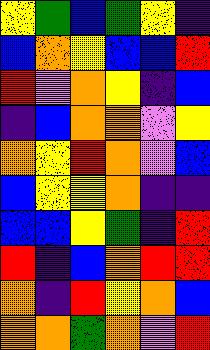[["yellow", "green", "blue", "green", "yellow", "indigo"], ["blue", "orange", "yellow", "blue", "blue", "red"], ["red", "violet", "orange", "yellow", "indigo", "blue"], ["indigo", "blue", "orange", "orange", "violet", "yellow"], ["orange", "yellow", "red", "orange", "violet", "blue"], ["blue", "yellow", "yellow", "orange", "indigo", "indigo"], ["blue", "blue", "yellow", "green", "indigo", "red"], ["red", "indigo", "blue", "orange", "red", "red"], ["orange", "indigo", "red", "yellow", "orange", "blue"], ["orange", "orange", "green", "orange", "violet", "red"]]